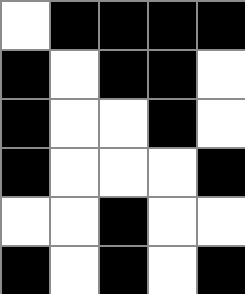[["white", "black", "black", "black", "black"], ["black", "white", "black", "black", "white"], ["black", "white", "white", "black", "white"], ["black", "white", "white", "white", "black"], ["white", "white", "black", "white", "white"], ["black", "white", "black", "white", "black"]]